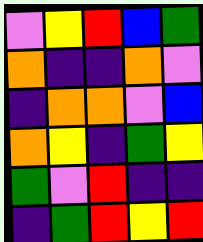[["violet", "yellow", "red", "blue", "green"], ["orange", "indigo", "indigo", "orange", "violet"], ["indigo", "orange", "orange", "violet", "blue"], ["orange", "yellow", "indigo", "green", "yellow"], ["green", "violet", "red", "indigo", "indigo"], ["indigo", "green", "red", "yellow", "red"]]